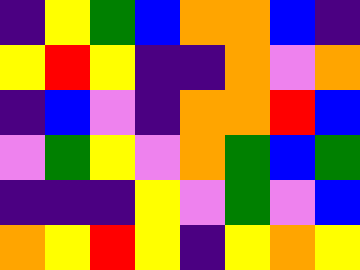[["indigo", "yellow", "green", "blue", "orange", "orange", "blue", "indigo"], ["yellow", "red", "yellow", "indigo", "indigo", "orange", "violet", "orange"], ["indigo", "blue", "violet", "indigo", "orange", "orange", "red", "blue"], ["violet", "green", "yellow", "violet", "orange", "green", "blue", "green"], ["indigo", "indigo", "indigo", "yellow", "violet", "green", "violet", "blue"], ["orange", "yellow", "red", "yellow", "indigo", "yellow", "orange", "yellow"]]